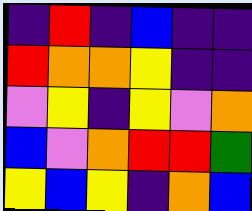[["indigo", "red", "indigo", "blue", "indigo", "indigo"], ["red", "orange", "orange", "yellow", "indigo", "indigo"], ["violet", "yellow", "indigo", "yellow", "violet", "orange"], ["blue", "violet", "orange", "red", "red", "green"], ["yellow", "blue", "yellow", "indigo", "orange", "blue"]]